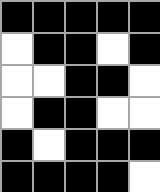[["black", "black", "black", "black", "black"], ["white", "black", "black", "white", "black"], ["white", "white", "black", "black", "white"], ["white", "black", "black", "white", "white"], ["black", "white", "black", "black", "black"], ["black", "black", "black", "black", "white"]]